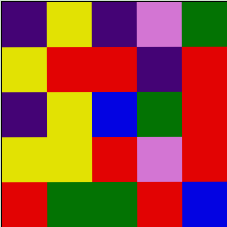[["indigo", "yellow", "indigo", "violet", "green"], ["yellow", "red", "red", "indigo", "red"], ["indigo", "yellow", "blue", "green", "red"], ["yellow", "yellow", "red", "violet", "red"], ["red", "green", "green", "red", "blue"]]